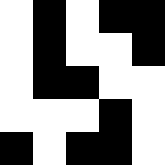[["white", "black", "white", "black", "black"], ["white", "black", "white", "white", "black"], ["white", "black", "black", "white", "white"], ["white", "white", "white", "black", "white"], ["black", "white", "black", "black", "white"]]